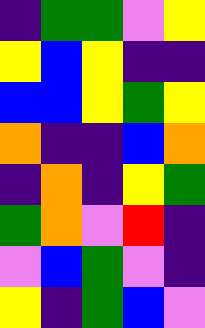[["indigo", "green", "green", "violet", "yellow"], ["yellow", "blue", "yellow", "indigo", "indigo"], ["blue", "blue", "yellow", "green", "yellow"], ["orange", "indigo", "indigo", "blue", "orange"], ["indigo", "orange", "indigo", "yellow", "green"], ["green", "orange", "violet", "red", "indigo"], ["violet", "blue", "green", "violet", "indigo"], ["yellow", "indigo", "green", "blue", "violet"]]